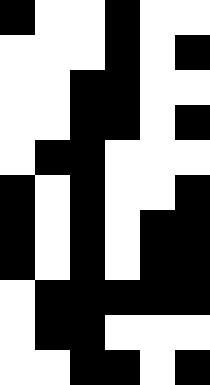[["black", "white", "white", "black", "white", "white"], ["white", "white", "white", "black", "white", "black"], ["white", "white", "black", "black", "white", "white"], ["white", "white", "black", "black", "white", "black"], ["white", "black", "black", "white", "white", "white"], ["black", "white", "black", "white", "white", "black"], ["black", "white", "black", "white", "black", "black"], ["black", "white", "black", "white", "black", "black"], ["white", "black", "black", "black", "black", "black"], ["white", "black", "black", "white", "white", "white"], ["white", "white", "black", "black", "white", "black"]]